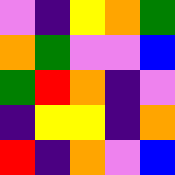[["violet", "indigo", "yellow", "orange", "green"], ["orange", "green", "violet", "violet", "blue"], ["green", "red", "orange", "indigo", "violet"], ["indigo", "yellow", "yellow", "indigo", "orange"], ["red", "indigo", "orange", "violet", "blue"]]